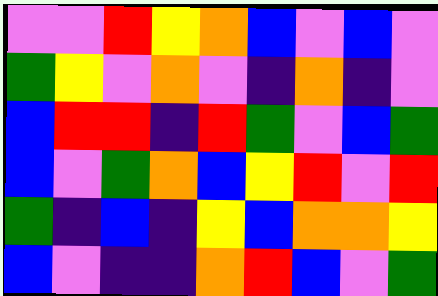[["violet", "violet", "red", "yellow", "orange", "blue", "violet", "blue", "violet"], ["green", "yellow", "violet", "orange", "violet", "indigo", "orange", "indigo", "violet"], ["blue", "red", "red", "indigo", "red", "green", "violet", "blue", "green"], ["blue", "violet", "green", "orange", "blue", "yellow", "red", "violet", "red"], ["green", "indigo", "blue", "indigo", "yellow", "blue", "orange", "orange", "yellow"], ["blue", "violet", "indigo", "indigo", "orange", "red", "blue", "violet", "green"]]